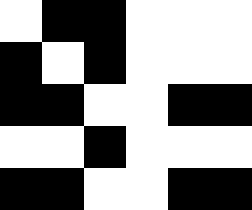[["white", "black", "black", "white", "white", "white"], ["black", "white", "black", "white", "white", "white"], ["black", "black", "white", "white", "black", "black"], ["white", "white", "black", "white", "white", "white"], ["black", "black", "white", "white", "black", "black"]]